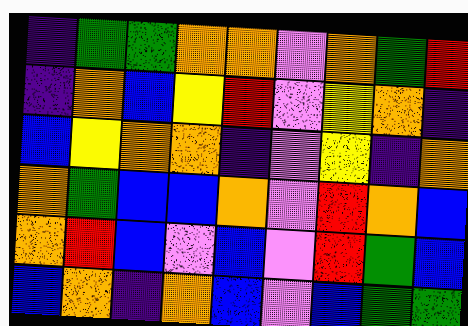[["indigo", "green", "green", "orange", "orange", "violet", "orange", "green", "red"], ["indigo", "orange", "blue", "yellow", "red", "violet", "yellow", "orange", "indigo"], ["blue", "yellow", "orange", "orange", "indigo", "violet", "yellow", "indigo", "orange"], ["orange", "green", "blue", "blue", "orange", "violet", "red", "orange", "blue"], ["orange", "red", "blue", "violet", "blue", "violet", "red", "green", "blue"], ["blue", "orange", "indigo", "orange", "blue", "violet", "blue", "green", "green"]]